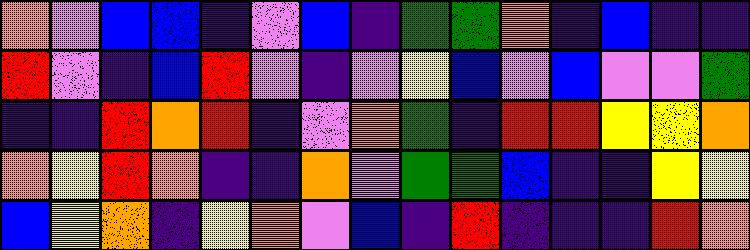[["orange", "violet", "blue", "blue", "indigo", "violet", "blue", "indigo", "green", "green", "orange", "indigo", "blue", "indigo", "indigo"], ["red", "violet", "indigo", "blue", "red", "violet", "indigo", "violet", "yellow", "blue", "violet", "blue", "violet", "violet", "green"], ["indigo", "indigo", "red", "orange", "red", "indigo", "violet", "orange", "green", "indigo", "red", "red", "yellow", "yellow", "orange"], ["orange", "yellow", "red", "orange", "indigo", "indigo", "orange", "violet", "green", "green", "blue", "indigo", "indigo", "yellow", "yellow"], ["blue", "yellow", "orange", "indigo", "yellow", "orange", "violet", "blue", "indigo", "red", "indigo", "indigo", "indigo", "red", "orange"]]